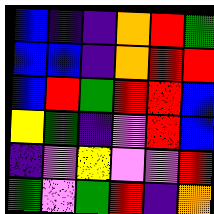[["blue", "indigo", "indigo", "orange", "red", "green"], ["blue", "blue", "indigo", "orange", "red", "red"], ["blue", "red", "green", "red", "red", "blue"], ["yellow", "green", "indigo", "violet", "red", "blue"], ["indigo", "violet", "yellow", "violet", "violet", "red"], ["green", "violet", "green", "red", "indigo", "orange"]]